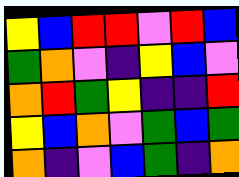[["yellow", "blue", "red", "red", "violet", "red", "blue"], ["green", "orange", "violet", "indigo", "yellow", "blue", "violet"], ["orange", "red", "green", "yellow", "indigo", "indigo", "red"], ["yellow", "blue", "orange", "violet", "green", "blue", "green"], ["orange", "indigo", "violet", "blue", "green", "indigo", "orange"]]